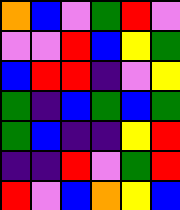[["orange", "blue", "violet", "green", "red", "violet"], ["violet", "violet", "red", "blue", "yellow", "green"], ["blue", "red", "red", "indigo", "violet", "yellow"], ["green", "indigo", "blue", "green", "blue", "green"], ["green", "blue", "indigo", "indigo", "yellow", "red"], ["indigo", "indigo", "red", "violet", "green", "red"], ["red", "violet", "blue", "orange", "yellow", "blue"]]